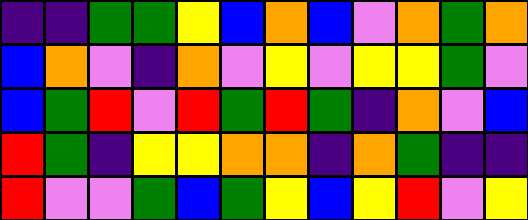[["indigo", "indigo", "green", "green", "yellow", "blue", "orange", "blue", "violet", "orange", "green", "orange"], ["blue", "orange", "violet", "indigo", "orange", "violet", "yellow", "violet", "yellow", "yellow", "green", "violet"], ["blue", "green", "red", "violet", "red", "green", "red", "green", "indigo", "orange", "violet", "blue"], ["red", "green", "indigo", "yellow", "yellow", "orange", "orange", "indigo", "orange", "green", "indigo", "indigo"], ["red", "violet", "violet", "green", "blue", "green", "yellow", "blue", "yellow", "red", "violet", "yellow"]]